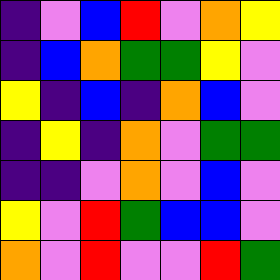[["indigo", "violet", "blue", "red", "violet", "orange", "yellow"], ["indigo", "blue", "orange", "green", "green", "yellow", "violet"], ["yellow", "indigo", "blue", "indigo", "orange", "blue", "violet"], ["indigo", "yellow", "indigo", "orange", "violet", "green", "green"], ["indigo", "indigo", "violet", "orange", "violet", "blue", "violet"], ["yellow", "violet", "red", "green", "blue", "blue", "violet"], ["orange", "violet", "red", "violet", "violet", "red", "green"]]